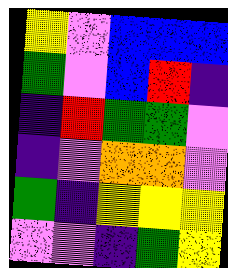[["yellow", "violet", "blue", "blue", "blue"], ["green", "violet", "blue", "red", "indigo"], ["indigo", "red", "green", "green", "violet"], ["indigo", "violet", "orange", "orange", "violet"], ["green", "indigo", "yellow", "yellow", "yellow"], ["violet", "violet", "indigo", "green", "yellow"]]